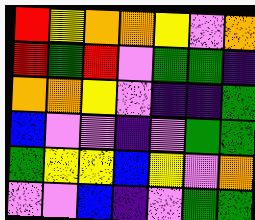[["red", "yellow", "orange", "orange", "yellow", "violet", "orange"], ["red", "green", "red", "violet", "green", "green", "indigo"], ["orange", "orange", "yellow", "violet", "indigo", "indigo", "green"], ["blue", "violet", "violet", "indigo", "violet", "green", "green"], ["green", "yellow", "yellow", "blue", "yellow", "violet", "orange"], ["violet", "violet", "blue", "indigo", "violet", "green", "green"]]